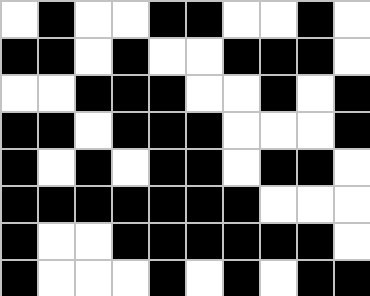[["white", "black", "white", "white", "black", "black", "white", "white", "black", "white"], ["black", "black", "white", "black", "white", "white", "black", "black", "black", "white"], ["white", "white", "black", "black", "black", "white", "white", "black", "white", "black"], ["black", "black", "white", "black", "black", "black", "white", "white", "white", "black"], ["black", "white", "black", "white", "black", "black", "white", "black", "black", "white"], ["black", "black", "black", "black", "black", "black", "black", "white", "white", "white"], ["black", "white", "white", "black", "black", "black", "black", "black", "black", "white"], ["black", "white", "white", "white", "black", "white", "black", "white", "black", "black"]]